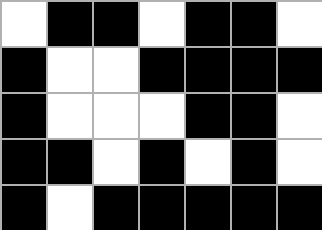[["white", "black", "black", "white", "black", "black", "white"], ["black", "white", "white", "black", "black", "black", "black"], ["black", "white", "white", "white", "black", "black", "white"], ["black", "black", "white", "black", "white", "black", "white"], ["black", "white", "black", "black", "black", "black", "black"]]